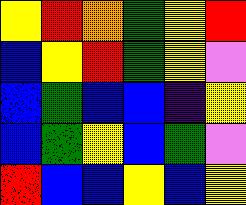[["yellow", "red", "orange", "green", "yellow", "red"], ["blue", "yellow", "red", "green", "yellow", "violet"], ["blue", "green", "blue", "blue", "indigo", "yellow"], ["blue", "green", "yellow", "blue", "green", "violet"], ["red", "blue", "blue", "yellow", "blue", "yellow"]]